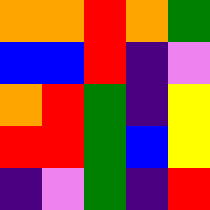[["orange", "orange", "red", "orange", "green"], ["blue", "blue", "red", "indigo", "violet"], ["orange", "red", "green", "indigo", "yellow"], ["red", "red", "green", "blue", "yellow"], ["indigo", "violet", "green", "indigo", "red"]]